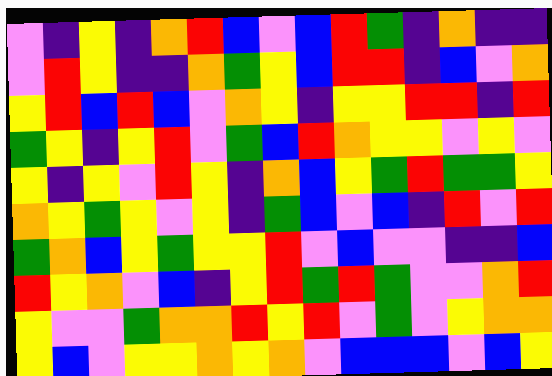[["violet", "indigo", "yellow", "indigo", "orange", "red", "blue", "violet", "blue", "red", "green", "indigo", "orange", "indigo", "indigo"], ["violet", "red", "yellow", "indigo", "indigo", "orange", "green", "yellow", "blue", "red", "red", "indigo", "blue", "violet", "orange"], ["yellow", "red", "blue", "red", "blue", "violet", "orange", "yellow", "indigo", "yellow", "yellow", "red", "red", "indigo", "red"], ["green", "yellow", "indigo", "yellow", "red", "violet", "green", "blue", "red", "orange", "yellow", "yellow", "violet", "yellow", "violet"], ["yellow", "indigo", "yellow", "violet", "red", "yellow", "indigo", "orange", "blue", "yellow", "green", "red", "green", "green", "yellow"], ["orange", "yellow", "green", "yellow", "violet", "yellow", "indigo", "green", "blue", "violet", "blue", "indigo", "red", "violet", "red"], ["green", "orange", "blue", "yellow", "green", "yellow", "yellow", "red", "violet", "blue", "violet", "violet", "indigo", "indigo", "blue"], ["red", "yellow", "orange", "violet", "blue", "indigo", "yellow", "red", "green", "red", "green", "violet", "violet", "orange", "red"], ["yellow", "violet", "violet", "green", "orange", "orange", "red", "yellow", "red", "violet", "green", "violet", "yellow", "orange", "orange"], ["yellow", "blue", "violet", "yellow", "yellow", "orange", "yellow", "orange", "violet", "blue", "blue", "blue", "violet", "blue", "yellow"]]